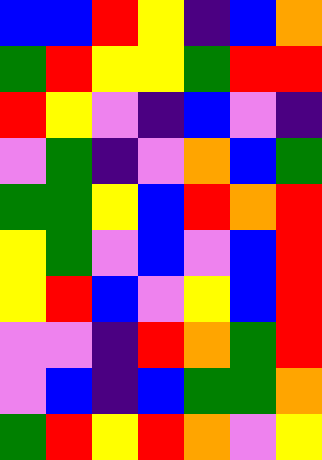[["blue", "blue", "red", "yellow", "indigo", "blue", "orange"], ["green", "red", "yellow", "yellow", "green", "red", "red"], ["red", "yellow", "violet", "indigo", "blue", "violet", "indigo"], ["violet", "green", "indigo", "violet", "orange", "blue", "green"], ["green", "green", "yellow", "blue", "red", "orange", "red"], ["yellow", "green", "violet", "blue", "violet", "blue", "red"], ["yellow", "red", "blue", "violet", "yellow", "blue", "red"], ["violet", "violet", "indigo", "red", "orange", "green", "red"], ["violet", "blue", "indigo", "blue", "green", "green", "orange"], ["green", "red", "yellow", "red", "orange", "violet", "yellow"]]